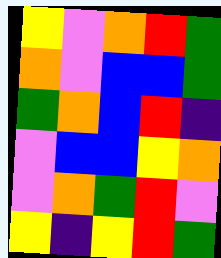[["yellow", "violet", "orange", "red", "green"], ["orange", "violet", "blue", "blue", "green"], ["green", "orange", "blue", "red", "indigo"], ["violet", "blue", "blue", "yellow", "orange"], ["violet", "orange", "green", "red", "violet"], ["yellow", "indigo", "yellow", "red", "green"]]